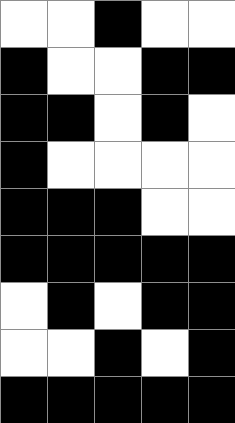[["white", "white", "black", "white", "white"], ["black", "white", "white", "black", "black"], ["black", "black", "white", "black", "white"], ["black", "white", "white", "white", "white"], ["black", "black", "black", "white", "white"], ["black", "black", "black", "black", "black"], ["white", "black", "white", "black", "black"], ["white", "white", "black", "white", "black"], ["black", "black", "black", "black", "black"]]